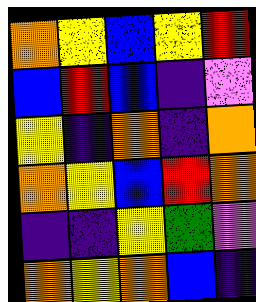[["orange", "yellow", "blue", "yellow", "red"], ["blue", "red", "blue", "indigo", "violet"], ["yellow", "indigo", "orange", "indigo", "orange"], ["orange", "yellow", "blue", "red", "orange"], ["indigo", "indigo", "yellow", "green", "violet"], ["orange", "yellow", "orange", "blue", "indigo"]]